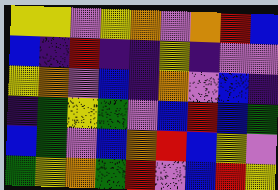[["yellow", "yellow", "violet", "yellow", "orange", "violet", "orange", "red", "blue"], ["blue", "indigo", "red", "indigo", "indigo", "yellow", "indigo", "violet", "violet"], ["yellow", "orange", "violet", "blue", "indigo", "orange", "violet", "blue", "indigo"], ["indigo", "green", "yellow", "green", "violet", "blue", "red", "blue", "green"], ["blue", "green", "violet", "blue", "orange", "red", "blue", "yellow", "violet"], ["green", "yellow", "orange", "green", "red", "violet", "blue", "red", "yellow"]]